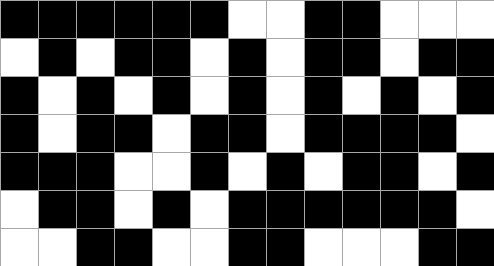[["black", "black", "black", "black", "black", "black", "white", "white", "black", "black", "white", "white", "white"], ["white", "black", "white", "black", "black", "white", "black", "white", "black", "black", "white", "black", "black"], ["black", "white", "black", "white", "black", "white", "black", "white", "black", "white", "black", "white", "black"], ["black", "white", "black", "black", "white", "black", "black", "white", "black", "black", "black", "black", "white"], ["black", "black", "black", "white", "white", "black", "white", "black", "white", "black", "black", "white", "black"], ["white", "black", "black", "white", "black", "white", "black", "black", "black", "black", "black", "black", "white"], ["white", "white", "black", "black", "white", "white", "black", "black", "white", "white", "white", "black", "black"]]